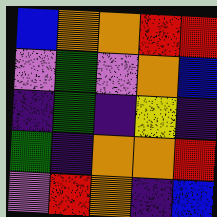[["blue", "orange", "orange", "red", "red"], ["violet", "green", "violet", "orange", "blue"], ["indigo", "green", "indigo", "yellow", "indigo"], ["green", "indigo", "orange", "orange", "red"], ["violet", "red", "orange", "indigo", "blue"]]